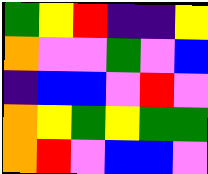[["green", "yellow", "red", "indigo", "indigo", "yellow"], ["orange", "violet", "violet", "green", "violet", "blue"], ["indigo", "blue", "blue", "violet", "red", "violet"], ["orange", "yellow", "green", "yellow", "green", "green"], ["orange", "red", "violet", "blue", "blue", "violet"]]